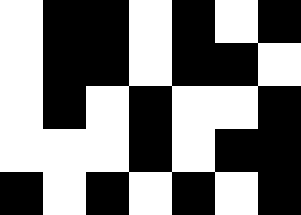[["white", "black", "black", "white", "black", "white", "black"], ["white", "black", "black", "white", "black", "black", "white"], ["white", "black", "white", "black", "white", "white", "black"], ["white", "white", "white", "black", "white", "black", "black"], ["black", "white", "black", "white", "black", "white", "black"]]